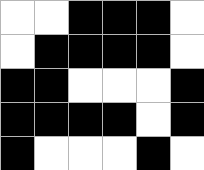[["white", "white", "black", "black", "black", "white"], ["white", "black", "black", "black", "black", "white"], ["black", "black", "white", "white", "white", "black"], ["black", "black", "black", "black", "white", "black"], ["black", "white", "white", "white", "black", "white"]]